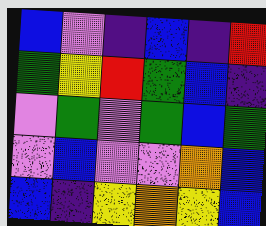[["blue", "violet", "indigo", "blue", "indigo", "red"], ["green", "yellow", "red", "green", "blue", "indigo"], ["violet", "green", "violet", "green", "blue", "green"], ["violet", "blue", "violet", "violet", "orange", "blue"], ["blue", "indigo", "yellow", "orange", "yellow", "blue"]]